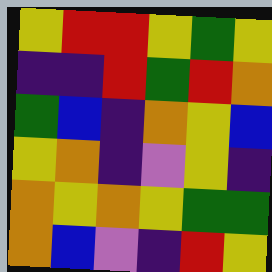[["yellow", "red", "red", "yellow", "green", "yellow"], ["indigo", "indigo", "red", "green", "red", "orange"], ["green", "blue", "indigo", "orange", "yellow", "blue"], ["yellow", "orange", "indigo", "violet", "yellow", "indigo"], ["orange", "yellow", "orange", "yellow", "green", "green"], ["orange", "blue", "violet", "indigo", "red", "yellow"]]